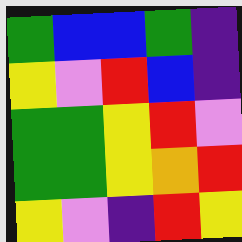[["green", "blue", "blue", "green", "indigo"], ["yellow", "violet", "red", "blue", "indigo"], ["green", "green", "yellow", "red", "violet"], ["green", "green", "yellow", "orange", "red"], ["yellow", "violet", "indigo", "red", "yellow"]]